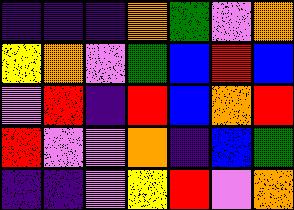[["indigo", "indigo", "indigo", "orange", "green", "violet", "orange"], ["yellow", "orange", "violet", "green", "blue", "red", "blue"], ["violet", "red", "indigo", "red", "blue", "orange", "red"], ["red", "violet", "violet", "orange", "indigo", "blue", "green"], ["indigo", "indigo", "violet", "yellow", "red", "violet", "orange"]]